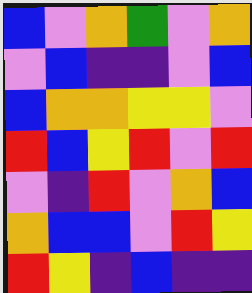[["blue", "violet", "orange", "green", "violet", "orange"], ["violet", "blue", "indigo", "indigo", "violet", "blue"], ["blue", "orange", "orange", "yellow", "yellow", "violet"], ["red", "blue", "yellow", "red", "violet", "red"], ["violet", "indigo", "red", "violet", "orange", "blue"], ["orange", "blue", "blue", "violet", "red", "yellow"], ["red", "yellow", "indigo", "blue", "indigo", "indigo"]]